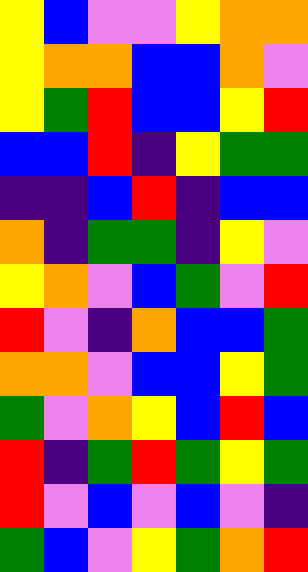[["yellow", "blue", "violet", "violet", "yellow", "orange", "orange"], ["yellow", "orange", "orange", "blue", "blue", "orange", "violet"], ["yellow", "green", "red", "blue", "blue", "yellow", "red"], ["blue", "blue", "red", "indigo", "yellow", "green", "green"], ["indigo", "indigo", "blue", "red", "indigo", "blue", "blue"], ["orange", "indigo", "green", "green", "indigo", "yellow", "violet"], ["yellow", "orange", "violet", "blue", "green", "violet", "red"], ["red", "violet", "indigo", "orange", "blue", "blue", "green"], ["orange", "orange", "violet", "blue", "blue", "yellow", "green"], ["green", "violet", "orange", "yellow", "blue", "red", "blue"], ["red", "indigo", "green", "red", "green", "yellow", "green"], ["red", "violet", "blue", "violet", "blue", "violet", "indigo"], ["green", "blue", "violet", "yellow", "green", "orange", "red"]]